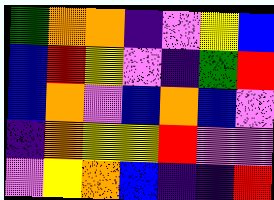[["green", "orange", "orange", "indigo", "violet", "yellow", "blue"], ["blue", "red", "yellow", "violet", "indigo", "green", "red"], ["blue", "orange", "violet", "blue", "orange", "blue", "violet"], ["indigo", "orange", "yellow", "yellow", "red", "violet", "violet"], ["violet", "yellow", "orange", "blue", "indigo", "indigo", "red"]]